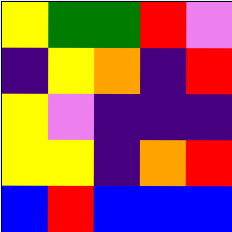[["yellow", "green", "green", "red", "violet"], ["indigo", "yellow", "orange", "indigo", "red"], ["yellow", "violet", "indigo", "indigo", "indigo"], ["yellow", "yellow", "indigo", "orange", "red"], ["blue", "red", "blue", "blue", "blue"]]